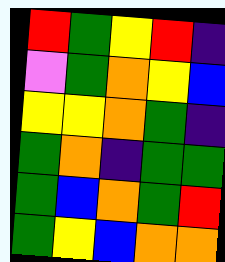[["red", "green", "yellow", "red", "indigo"], ["violet", "green", "orange", "yellow", "blue"], ["yellow", "yellow", "orange", "green", "indigo"], ["green", "orange", "indigo", "green", "green"], ["green", "blue", "orange", "green", "red"], ["green", "yellow", "blue", "orange", "orange"]]